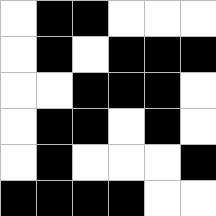[["white", "black", "black", "white", "white", "white"], ["white", "black", "white", "black", "black", "black"], ["white", "white", "black", "black", "black", "white"], ["white", "black", "black", "white", "black", "white"], ["white", "black", "white", "white", "white", "black"], ["black", "black", "black", "black", "white", "white"]]